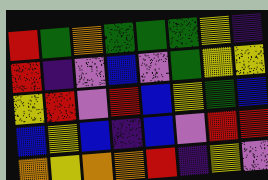[["red", "green", "orange", "green", "green", "green", "yellow", "indigo"], ["red", "indigo", "violet", "blue", "violet", "green", "yellow", "yellow"], ["yellow", "red", "violet", "red", "blue", "yellow", "green", "blue"], ["blue", "yellow", "blue", "indigo", "blue", "violet", "red", "red"], ["orange", "yellow", "orange", "orange", "red", "indigo", "yellow", "violet"]]